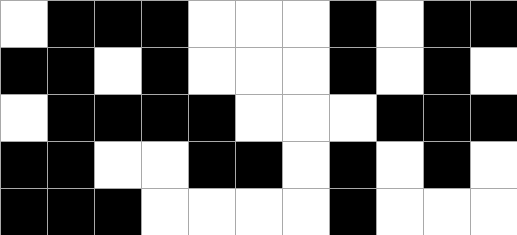[["white", "black", "black", "black", "white", "white", "white", "black", "white", "black", "black"], ["black", "black", "white", "black", "white", "white", "white", "black", "white", "black", "white"], ["white", "black", "black", "black", "black", "white", "white", "white", "black", "black", "black"], ["black", "black", "white", "white", "black", "black", "white", "black", "white", "black", "white"], ["black", "black", "black", "white", "white", "white", "white", "black", "white", "white", "white"]]